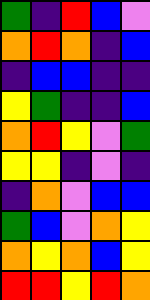[["green", "indigo", "red", "blue", "violet"], ["orange", "red", "orange", "indigo", "blue"], ["indigo", "blue", "blue", "indigo", "indigo"], ["yellow", "green", "indigo", "indigo", "blue"], ["orange", "red", "yellow", "violet", "green"], ["yellow", "yellow", "indigo", "violet", "indigo"], ["indigo", "orange", "violet", "blue", "blue"], ["green", "blue", "violet", "orange", "yellow"], ["orange", "yellow", "orange", "blue", "yellow"], ["red", "red", "yellow", "red", "orange"]]